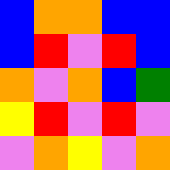[["blue", "orange", "orange", "blue", "blue"], ["blue", "red", "violet", "red", "blue"], ["orange", "violet", "orange", "blue", "green"], ["yellow", "red", "violet", "red", "violet"], ["violet", "orange", "yellow", "violet", "orange"]]